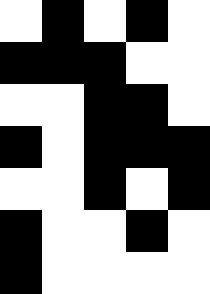[["white", "black", "white", "black", "white"], ["black", "black", "black", "white", "white"], ["white", "white", "black", "black", "white"], ["black", "white", "black", "black", "black"], ["white", "white", "black", "white", "black"], ["black", "white", "white", "black", "white"], ["black", "white", "white", "white", "white"]]